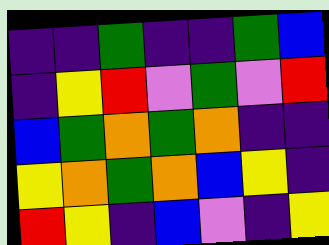[["indigo", "indigo", "green", "indigo", "indigo", "green", "blue"], ["indigo", "yellow", "red", "violet", "green", "violet", "red"], ["blue", "green", "orange", "green", "orange", "indigo", "indigo"], ["yellow", "orange", "green", "orange", "blue", "yellow", "indigo"], ["red", "yellow", "indigo", "blue", "violet", "indigo", "yellow"]]